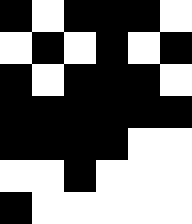[["black", "white", "black", "black", "black", "white"], ["white", "black", "white", "black", "white", "black"], ["black", "white", "black", "black", "black", "white"], ["black", "black", "black", "black", "black", "black"], ["black", "black", "black", "black", "white", "white"], ["white", "white", "black", "white", "white", "white"], ["black", "white", "white", "white", "white", "white"]]